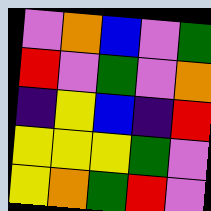[["violet", "orange", "blue", "violet", "green"], ["red", "violet", "green", "violet", "orange"], ["indigo", "yellow", "blue", "indigo", "red"], ["yellow", "yellow", "yellow", "green", "violet"], ["yellow", "orange", "green", "red", "violet"]]